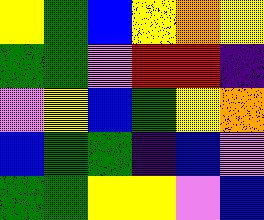[["yellow", "green", "blue", "yellow", "orange", "yellow"], ["green", "green", "violet", "red", "red", "indigo"], ["violet", "yellow", "blue", "green", "yellow", "orange"], ["blue", "green", "green", "indigo", "blue", "violet"], ["green", "green", "yellow", "yellow", "violet", "blue"]]